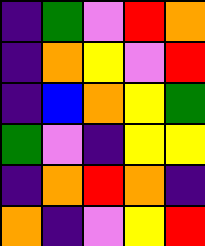[["indigo", "green", "violet", "red", "orange"], ["indigo", "orange", "yellow", "violet", "red"], ["indigo", "blue", "orange", "yellow", "green"], ["green", "violet", "indigo", "yellow", "yellow"], ["indigo", "orange", "red", "orange", "indigo"], ["orange", "indigo", "violet", "yellow", "red"]]